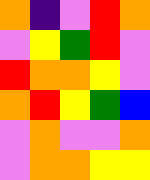[["orange", "indigo", "violet", "red", "orange"], ["violet", "yellow", "green", "red", "violet"], ["red", "orange", "orange", "yellow", "violet"], ["orange", "red", "yellow", "green", "blue"], ["violet", "orange", "violet", "violet", "orange"], ["violet", "orange", "orange", "yellow", "yellow"]]